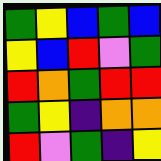[["green", "yellow", "blue", "green", "blue"], ["yellow", "blue", "red", "violet", "green"], ["red", "orange", "green", "red", "red"], ["green", "yellow", "indigo", "orange", "orange"], ["red", "violet", "green", "indigo", "yellow"]]